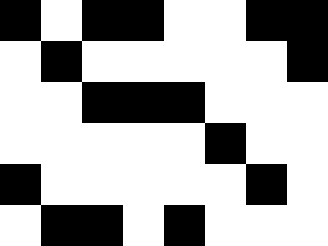[["black", "white", "black", "black", "white", "white", "black", "black"], ["white", "black", "white", "white", "white", "white", "white", "black"], ["white", "white", "black", "black", "black", "white", "white", "white"], ["white", "white", "white", "white", "white", "black", "white", "white"], ["black", "white", "white", "white", "white", "white", "black", "white"], ["white", "black", "black", "white", "black", "white", "white", "white"]]